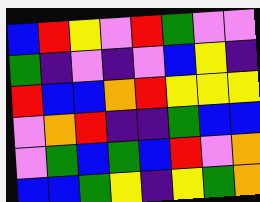[["blue", "red", "yellow", "violet", "red", "green", "violet", "violet"], ["green", "indigo", "violet", "indigo", "violet", "blue", "yellow", "indigo"], ["red", "blue", "blue", "orange", "red", "yellow", "yellow", "yellow"], ["violet", "orange", "red", "indigo", "indigo", "green", "blue", "blue"], ["violet", "green", "blue", "green", "blue", "red", "violet", "orange"], ["blue", "blue", "green", "yellow", "indigo", "yellow", "green", "orange"]]